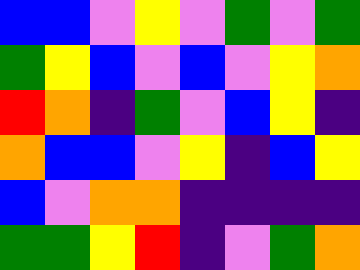[["blue", "blue", "violet", "yellow", "violet", "green", "violet", "green"], ["green", "yellow", "blue", "violet", "blue", "violet", "yellow", "orange"], ["red", "orange", "indigo", "green", "violet", "blue", "yellow", "indigo"], ["orange", "blue", "blue", "violet", "yellow", "indigo", "blue", "yellow"], ["blue", "violet", "orange", "orange", "indigo", "indigo", "indigo", "indigo"], ["green", "green", "yellow", "red", "indigo", "violet", "green", "orange"]]